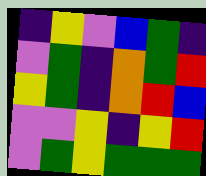[["indigo", "yellow", "violet", "blue", "green", "indigo"], ["violet", "green", "indigo", "orange", "green", "red"], ["yellow", "green", "indigo", "orange", "red", "blue"], ["violet", "violet", "yellow", "indigo", "yellow", "red"], ["violet", "green", "yellow", "green", "green", "green"]]